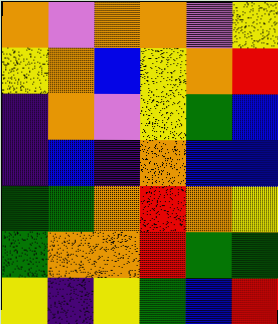[["orange", "violet", "orange", "orange", "violet", "yellow"], ["yellow", "orange", "blue", "yellow", "orange", "red"], ["indigo", "orange", "violet", "yellow", "green", "blue"], ["indigo", "blue", "indigo", "orange", "blue", "blue"], ["green", "green", "orange", "red", "orange", "yellow"], ["green", "orange", "orange", "red", "green", "green"], ["yellow", "indigo", "yellow", "green", "blue", "red"]]